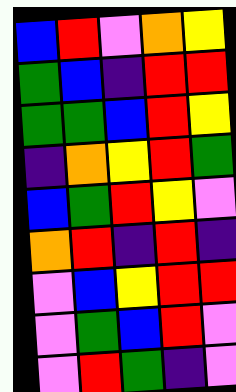[["blue", "red", "violet", "orange", "yellow"], ["green", "blue", "indigo", "red", "red"], ["green", "green", "blue", "red", "yellow"], ["indigo", "orange", "yellow", "red", "green"], ["blue", "green", "red", "yellow", "violet"], ["orange", "red", "indigo", "red", "indigo"], ["violet", "blue", "yellow", "red", "red"], ["violet", "green", "blue", "red", "violet"], ["violet", "red", "green", "indigo", "violet"]]